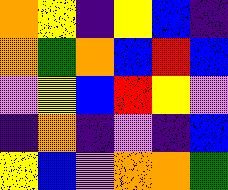[["orange", "yellow", "indigo", "yellow", "blue", "indigo"], ["orange", "green", "orange", "blue", "red", "blue"], ["violet", "yellow", "blue", "red", "yellow", "violet"], ["indigo", "orange", "indigo", "violet", "indigo", "blue"], ["yellow", "blue", "violet", "orange", "orange", "green"]]